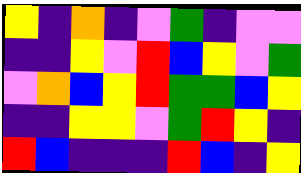[["yellow", "indigo", "orange", "indigo", "violet", "green", "indigo", "violet", "violet"], ["indigo", "indigo", "yellow", "violet", "red", "blue", "yellow", "violet", "green"], ["violet", "orange", "blue", "yellow", "red", "green", "green", "blue", "yellow"], ["indigo", "indigo", "yellow", "yellow", "violet", "green", "red", "yellow", "indigo"], ["red", "blue", "indigo", "indigo", "indigo", "red", "blue", "indigo", "yellow"]]